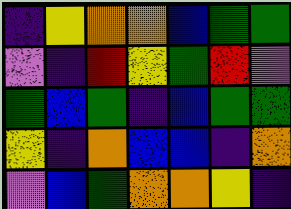[["indigo", "yellow", "orange", "orange", "blue", "green", "green"], ["violet", "indigo", "red", "yellow", "green", "red", "violet"], ["green", "blue", "green", "indigo", "blue", "green", "green"], ["yellow", "indigo", "orange", "blue", "blue", "indigo", "orange"], ["violet", "blue", "green", "orange", "orange", "yellow", "indigo"]]